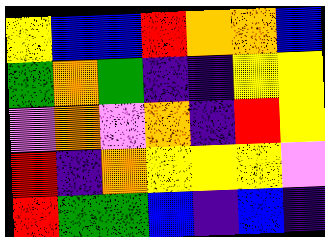[["yellow", "blue", "blue", "red", "orange", "orange", "blue"], ["green", "orange", "green", "indigo", "indigo", "yellow", "yellow"], ["violet", "orange", "violet", "orange", "indigo", "red", "yellow"], ["red", "indigo", "orange", "yellow", "yellow", "yellow", "violet"], ["red", "green", "green", "blue", "indigo", "blue", "indigo"]]